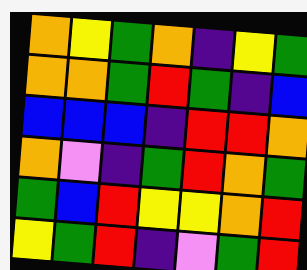[["orange", "yellow", "green", "orange", "indigo", "yellow", "green"], ["orange", "orange", "green", "red", "green", "indigo", "blue"], ["blue", "blue", "blue", "indigo", "red", "red", "orange"], ["orange", "violet", "indigo", "green", "red", "orange", "green"], ["green", "blue", "red", "yellow", "yellow", "orange", "red"], ["yellow", "green", "red", "indigo", "violet", "green", "red"]]